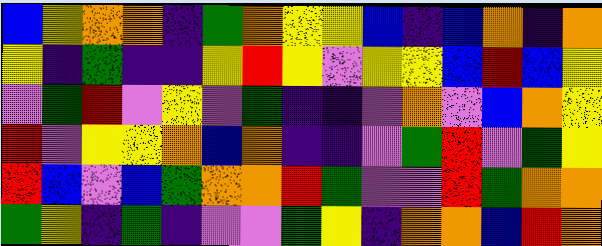[["blue", "yellow", "orange", "orange", "indigo", "green", "orange", "yellow", "yellow", "blue", "indigo", "blue", "orange", "indigo", "orange"], ["yellow", "indigo", "green", "indigo", "indigo", "yellow", "red", "yellow", "violet", "yellow", "yellow", "blue", "red", "blue", "yellow"], ["violet", "green", "red", "violet", "yellow", "violet", "green", "indigo", "indigo", "violet", "orange", "violet", "blue", "orange", "yellow"], ["red", "violet", "yellow", "yellow", "orange", "blue", "orange", "indigo", "indigo", "violet", "green", "red", "violet", "green", "yellow"], ["red", "blue", "violet", "blue", "green", "orange", "orange", "red", "green", "violet", "violet", "red", "green", "orange", "orange"], ["green", "yellow", "indigo", "green", "indigo", "violet", "violet", "green", "yellow", "indigo", "orange", "orange", "blue", "red", "orange"]]